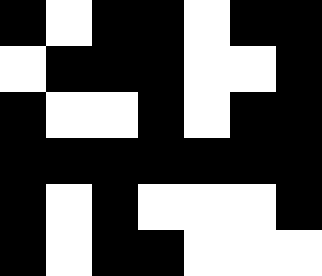[["black", "white", "black", "black", "white", "black", "black"], ["white", "black", "black", "black", "white", "white", "black"], ["black", "white", "white", "black", "white", "black", "black"], ["black", "black", "black", "black", "black", "black", "black"], ["black", "white", "black", "white", "white", "white", "black"], ["black", "white", "black", "black", "white", "white", "white"]]